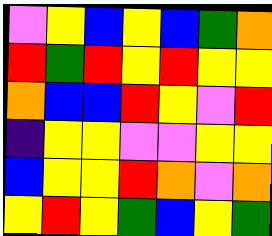[["violet", "yellow", "blue", "yellow", "blue", "green", "orange"], ["red", "green", "red", "yellow", "red", "yellow", "yellow"], ["orange", "blue", "blue", "red", "yellow", "violet", "red"], ["indigo", "yellow", "yellow", "violet", "violet", "yellow", "yellow"], ["blue", "yellow", "yellow", "red", "orange", "violet", "orange"], ["yellow", "red", "yellow", "green", "blue", "yellow", "green"]]